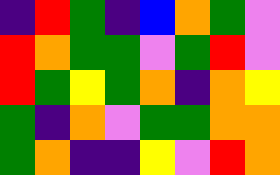[["indigo", "red", "green", "indigo", "blue", "orange", "green", "violet"], ["red", "orange", "green", "green", "violet", "green", "red", "violet"], ["red", "green", "yellow", "green", "orange", "indigo", "orange", "yellow"], ["green", "indigo", "orange", "violet", "green", "green", "orange", "orange"], ["green", "orange", "indigo", "indigo", "yellow", "violet", "red", "orange"]]